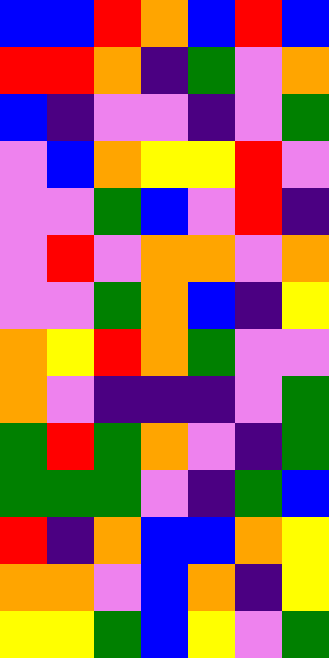[["blue", "blue", "red", "orange", "blue", "red", "blue"], ["red", "red", "orange", "indigo", "green", "violet", "orange"], ["blue", "indigo", "violet", "violet", "indigo", "violet", "green"], ["violet", "blue", "orange", "yellow", "yellow", "red", "violet"], ["violet", "violet", "green", "blue", "violet", "red", "indigo"], ["violet", "red", "violet", "orange", "orange", "violet", "orange"], ["violet", "violet", "green", "orange", "blue", "indigo", "yellow"], ["orange", "yellow", "red", "orange", "green", "violet", "violet"], ["orange", "violet", "indigo", "indigo", "indigo", "violet", "green"], ["green", "red", "green", "orange", "violet", "indigo", "green"], ["green", "green", "green", "violet", "indigo", "green", "blue"], ["red", "indigo", "orange", "blue", "blue", "orange", "yellow"], ["orange", "orange", "violet", "blue", "orange", "indigo", "yellow"], ["yellow", "yellow", "green", "blue", "yellow", "violet", "green"]]